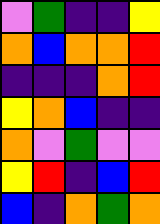[["violet", "green", "indigo", "indigo", "yellow"], ["orange", "blue", "orange", "orange", "red"], ["indigo", "indigo", "indigo", "orange", "red"], ["yellow", "orange", "blue", "indigo", "indigo"], ["orange", "violet", "green", "violet", "violet"], ["yellow", "red", "indigo", "blue", "red"], ["blue", "indigo", "orange", "green", "orange"]]